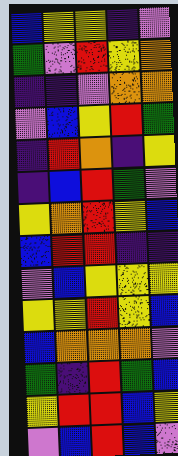[["blue", "yellow", "yellow", "indigo", "violet"], ["green", "violet", "red", "yellow", "orange"], ["indigo", "indigo", "violet", "orange", "orange"], ["violet", "blue", "yellow", "red", "green"], ["indigo", "red", "orange", "indigo", "yellow"], ["indigo", "blue", "red", "green", "violet"], ["yellow", "orange", "red", "yellow", "blue"], ["blue", "red", "red", "indigo", "indigo"], ["violet", "blue", "yellow", "yellow", "yellow"], ["yellow", "yellow", "red", "yellow", "blue"], ["blue", "orange", "orange", "orange", "violet"], ["green", "indigo", "red", "green", "blue"], ["yellow", "red", "red", "blue", "yellow"], ["violet", "blue", "red", "blue", "violet"]]